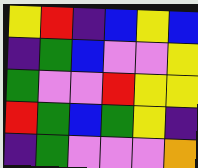[["yellow", "red", "indigo", "blue", "yellow", "blue"], ["indigo", "green", "blue", "violet", "violet", "yellow"], ["green", "violet", "violet", "red", "yellow", "yellow"], ["red", "green", "blue", "green", "yellow", "indigo"], ["indigo", "green", "violet", "violet", "violet", "orange"]]